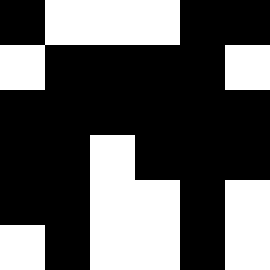[["black", "white", "white", "white", "black", "black"], ["white", "black", "black", "black", "black", "white"], ["black", "black", "black", "black", "black", "black"], ["black", "black", "white", "black", "black", "black"], ["black", "black", "white", "white", "black", "white"], ["white", "black", "white", "white", "black", "white"]]